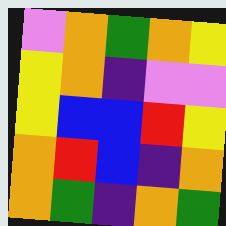[["violet", "orange", "green", "orange", "yellow"], ["yellow", "orange", "indigo", "violet", "violet"], ["yellow", "blue", "blue", "red", "yellow"], ["orange", "red", "blue", "indigo", "orange"], ["orange", "green", "indigo", "orange", "green"]]